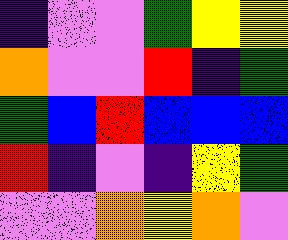[["indigo", "violet", "violet", "green", "yellow", "yellow"], ["orange", "violet", "violet", "red", "indigo", "green"], ["green", "blue", "red", "blue", "blue", "blue"], ["red", "indigo", "violet", "indigo", "yellow", "green"], ["violet", "violet", "orange", "yellow", "orange", "violet"]]